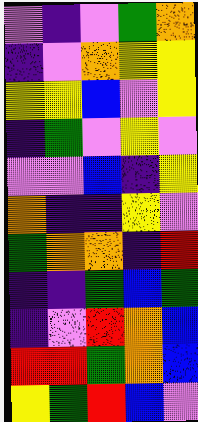[["violet", "indigo", "violet", "green", "orange"], ["indigo", "violet", "orange", "yellow", "yellow"], ["yellow", "yellow", "blue", "violet", "yellow"], ["indigo", "green", "violet", "yellow", "violet"], ["violet", "violet", "blue", "indigo", "yellow"], ["orange", "indigo", "indigo", "yellow", "violet"], ["green", "orange", "orange", "indigo", "red"], ["indigo", "indigo", "green", "blue", "green"], ["indigo", "violet", "red", "orange", "blue"], ["red", "red", "green", "orange", "blue"], ["yellow", "green", "red", "blue", "violet"]]